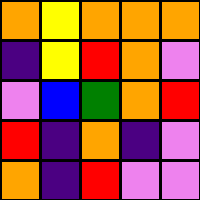[["orange", "yellow", "orange", "orange", "orange"], ["indigo", "yellow", "red", "orange", "violet"], ["violet", "blue", "green", "orange", "red"], ["red", "indigo", "orange", "indigo", "violet"], ["orange", "indigo", "red", "violet", "violet"]]